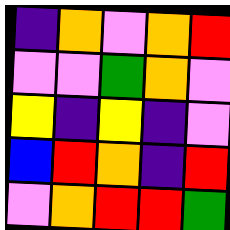[["indigo", "orange", "violet", "orange", "red"], ["violet", "violet", "green", "orange", "violet"], ["yellow", "indigo", "yellow", "indigo", "violet"], ["blue", "red", "orange", "indigo", "red"], ["violet", "orange", "red", "red", "green"]]